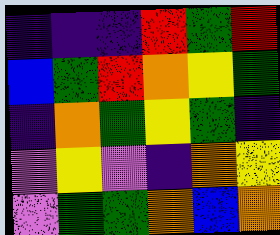[["indigo", "indigo", "indigo", "red", "green", "red"], ["blue", "green", "red", "orange", "yellow", "green"], ["indigo", "orange", "green", "yellow", "green", "indigo"], ["violet", "yellow", "violet", "indigo", "orange", "yellow"], ["violet", "green", "green", "orange", "blue", "orange"]]